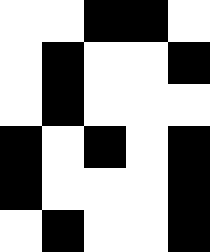[["white", "white", "black", "black", "white"], ["white", "black", "white", "white", "black"], ["white", "black", "white", "white", "white"], ["black", "white", "black", "white", "black"], ["black", "white", "white", "white", "black"], ["white", "black", "white", "white", "black"]]